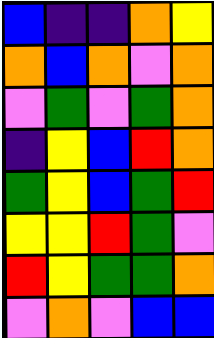[["blue", "indigo", "indigo", "orange", "yellow"], ["orange", "blue", "orange", "violet", "orange"], ["violet", "green", "violet", "green", "orange"], ["indigo", "yellow", "blue", "red", "orange"], ["green", "yellow", "blue", "green", "red"], ["yellow", "yellow", "red", "green", "violet"], ["red", "yellow", "green", "green", "orange"], ["violet", "orange", "violet", "blue", "blue"]]